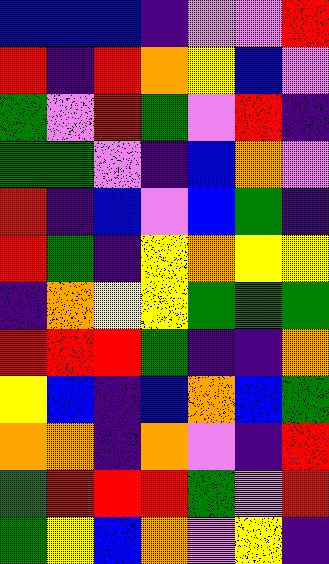[["blue", "blue", "blue", "indigo", "violet", "violet", "red"], ["red", "indigo", "red", "orange", "yellow", "blue", "violet"], ["green", "violet", "red", "green", "violet", "red", "indigo"], ["green", "green", "violet", "indigo", "blue", "orange", "violet"], ["red", "indigo", "blue", "violet", "blue", "green", "indigo"], ["red", "green", "indigo", "yellow", "orange", "yellow", "yellow"], ["indigo", "orange", "yellow", "yellow", "green", "green", "green"], ["red", "red", "red", "green", "indigo", "indigo", "orange"], ["yellow", "blue", "indigo", "blue", "orange", "blue", "green"], ["orange", "orange", "indigo", "orange", "violet", "indigo", "red"], ["green", "red", "red", "red", "green", "violet", "red"], ["green", "yellow", "blue", "orange", "violet", "yellow", "indigo"]]